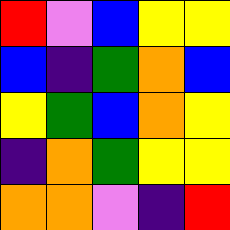[["red", "violet", "blue", "yellow", "yellow"], ["blue", "indigo", "green", "orange", "blue"], ["yellow", "green", "blue", "orange", "yellow"], ["indigo", "orange", "green", "yellow", "yellow"], ["orange", "orange", "violet", "indigo", "red"]]